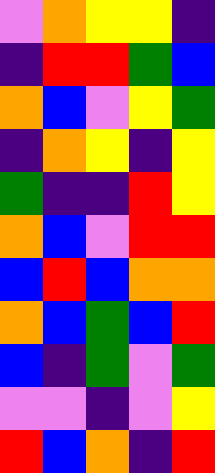[["violet", "orange", "yellow", "yellow", "indigo"], ["indigo", "red", "red", "green", "blue"], ["orange", "blue", "violet", "yellow", "green"], ["indigo", "orange", "yellow", "indigo", "yellow"], ["green", "indigo", "indigo", "red", "yellow"], ["orange", "blue", "violet", "red", "red"], ["blue", "red", "blue", "orange", "orange"], ["orange", "blue", "green", "blue", "red"], ["blue", "indigo", "green", "violet", "green"], ["violet", "violet", "indigo", "violet", "yellow"], ["red", "blue", "orange", "indigo", "red"]]